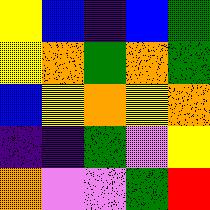[["yellow", "blue", "indigo", "blue", "green"], ["yellow", "orange", "green", "orange", "green"], ["blue", "yellow", "orange", "yellow", "orange"], ["indigo", "indigo", "green", "violet", "yellow"], ["orange", "violet", "violet", "green", "red"]]